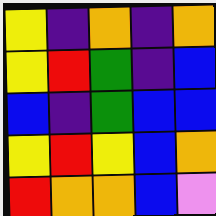[["yellow", "indigo", "orange", "indigo", "orange"], ["yellow", "red", "green", "indigo", "blue"], ["blue", "indigo", "green", "blue", "blue"], ["yellow", "red", "yellow", "blue", "orange"], ["red", "orange", "orange", "blue", "violet"]]